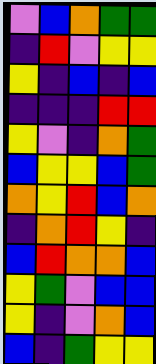[["violet", "blue", "orange", "green", "green"], ["indigo", "red", "violet", "yellow", "yellow"], ["yellow", "indigo", "blue", "indigo", "blue"], ["indigo", "indigo", "indigo", "red", "red"], ["yellow", "violet", "indigo", "orange", "green"], ["blue", "yellow", "yellow", "blue", "green"], ["orange", "yellow", "red", "blue", "orange"], ["indigo", "orange", "red", "yellow", "indigo"], ["blue", "red", "orange", "orange", "blue"], ["yellow", "green", "violet", "blue", "blue"], ["yellow", "indigo", "violet", "orange", "blue"], ["blue", "indigo", "green", "yellow", "yellow"]]